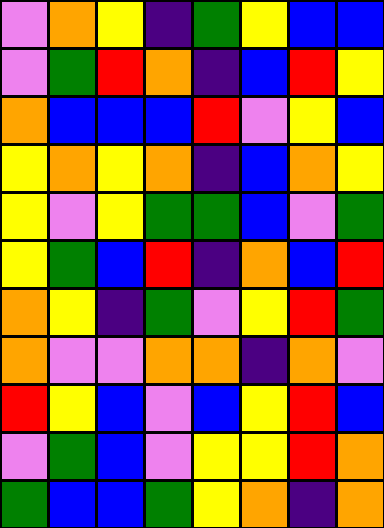[["violet", "orange", "yellow", "indigo", "green", "yellow", "blue", "blue"], ["violet", "green", "red", "orange", "indigo", "blue", "red", "yellow"], ["orange", "blue", "blue", "blue", "red", "violet", "yellow", "blue"], ["yellow", "orange", "yellow", "orange", "indigo", "blue", "orange", "yellow"], ["yellow", "violet", "yellow", "green", "green", "blue", "violet", "green"], ["yellow", "green", "blue", "red", "indigo", "orange", "blue", "red"], ["orange", "yellow", "indigo", "green", "violet", "yellow", "red", "green"], ["orange", "violet", "violet", "orange", "orange", "indigo", "orange", "violet"], ["red", "yellow", "blue", "violet", "blue", "yellow", "red", "blue"], ["violet", "green", "blue", "violet", "yellow", "yellow", "red", "orange"], ["green", "blue", "blue", "green", "yellow", "orange", "indigo", "orange"]]